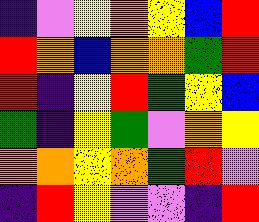[["indigo", "violet", "yellow", "orange", "yellow", "blue", "red"], ["red", "orange", "blue", "orange", "orange", "green", "red"], ["red", "indigo", "yellow", "red", "green", "yellow", "blue"], ["green", "indigo", "yellow", "green", "violet", "orange", "yellow"], ["orange", "orange", "yellow", "orange", "green", "red", "violet"], ["indigo", "red", "yellow", "violet", "violet", "indigo", "red"]]